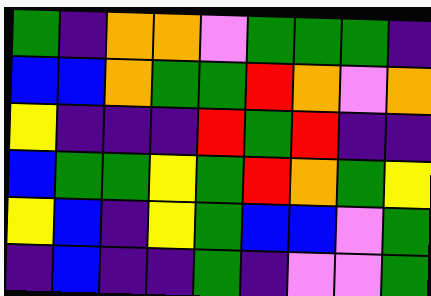[["green", "indigo", "orange", "orange", "violet", "green", "green", "green", "indigo"], ["blue", "blue", "orange", "green", "green", "red", "orange", "violet", "orange"], ["yellow", "indigo", "indigo", "indigo", "red", "green", "red", "indigo", "indigo"], ["blue", "green", "green", "yellow", "green", "red", "orange", "green", "yellow"], ["yellow", "blue", "indigo", "yellow", "green", "blue", "blue", "violet", "green"], ["indigo", "blue", "indigo", "indigo", "green", "indigo", "violet", "violet", "green"]]